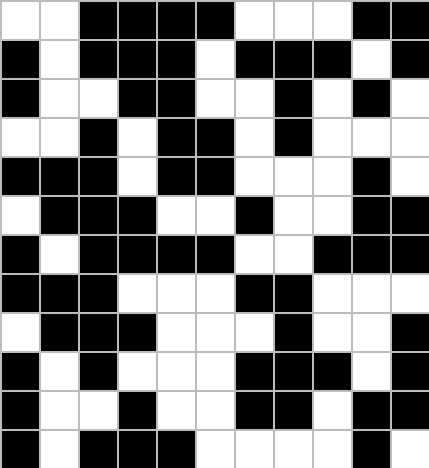[["white", "white", "black", "black", "black", "black", "white", "white", "white", "black", "black"], ["black", "white", "black", "black", "black", "white", "black", "black", "black", "white", "black"], ["black", "white", "white", "black", "black", "white", "white", "black", "white", "black", "white"], ["white", "white", "black", "white", "black", "black", "white", "black", "white", "white", "white"], ["black", "black", "black", "white", "black", "black", "white", "white", "white", "black", "white"], ["white", "black", "black", "black", "white", "white", "black", "white", "white", "black", "black"], ["black", "white", "black", "black", "black", "black", "white", "white", "black", "black", "black"], ["black", "black", "black", "white", "white", "white", "black", "black", "white", "white", "white"], ["white", "black", "black", "black", "white", "white", "white", "black", "white", "white", "black"], ["black", "white", "black", "white", "white", "white", "black", "black", "black", "white", "black"], ["black", "white", "white", "black", "white", "white", "black", "black", "white", "black", "black"], ["black", "white", "black", "black", "black", "white", "white", "white", "white", "black", "white"]]